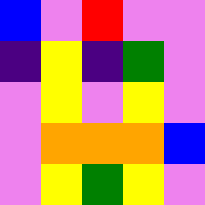[["blue", "violet", "red", "violet", "violet"], ["indigo", "yellow", "indigo", "green", "violet"], ["violet", "yellow", "violet", "yellow", "violet"], ["violet", "orange", "orange", "orange", "blue"], ["violet", "yellow", "green", "yellow", "violet"]]